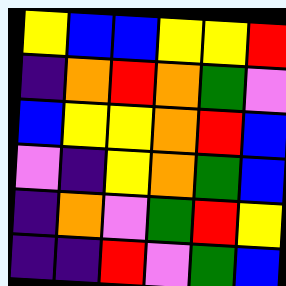[["yellow", "blue", "blue", "yellow", "yellow", "red"], ["indigo", "orange", "red", "orange", "green", "violet"], ["blue", "yellow", "yellow", "orange", "red", "blue"], ["violet", "indigo", "yellow", "orange", "green", "blue"], ["indigo", "orange", "violet", "green", "red", "yellow"], ["indigo", "indigo", "red", "violet", "green", "blue"]]